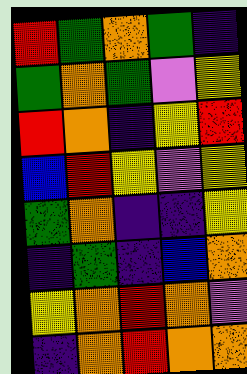[["red", "green", "orange", "green", "indigo"], ["green", "orange", "green", "violet", "yellow"], ["red", "orange", "indigo", "yellow", "red"], ["blue", "red", "yellow", "violet", "yellow"], ["green", "orange", "indigo", "indigo", "yellow"], ["indigo", "green", "indigo", "blue", "orange"], ["yellow", "orange", "red", "orange", "violet"], ["indigo", "orange", "red", "orange", "orange"]]